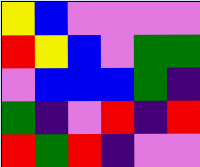[["yellow", "blue", "violet", "violet", "violet", "violet"], ["red", "yellow", "blue", "violet", "green", "green"], ["violet", "blue", "blue", "blue", "green", "indigo"], ["green", "indigo", "violet", "red", "indigo", "red"], ["red", "green", "red", "indigo", "violet", "violet"]]